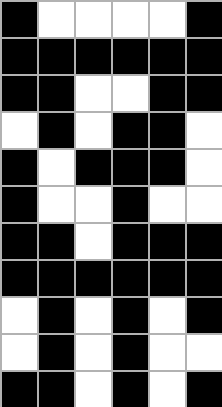[["black", "white", "white", "white", "white", "black"], ["black", "black", "black", "black", "black", "black"], ["black", "black", "white", "white", "black", "black"], ["white", "black", "white", "black", "black", "white"], ["black", "white", "black", "black", "black", "white"], ["black", "white", "white", "black", "white", "white"], ["black", "black", "white", "black", "black", "black"], ["black", "black", "black", "black", "black", "black"], ["white", "black", "white", "black", "white", "black"], ["white", "black", "white", "black", "white", "white"], ["black", "black", "white", "black", "white", "black"]]